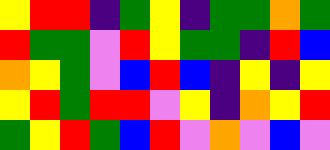[["yellow", "red", "red", "indigo", "green", "yellow", "indigo", "green", "green", "orange", "green"], ["red", "green", "green", "violet", "red", "yellow", "green", "green", "indigo", "red", "blue"], ["orange", "yellow", "green", "violet", "blue", "red", "blue", "indigo", "yellow", "indigo", "yellow"], ["yellow", "red", "green", "red", "red", "violet", "yellow", "indigo", "orange", "yellow", "red"], ["green", "yellow", "red", "green", "blue", "red", "violet", "orange", "violet", "blue", "violet"]]